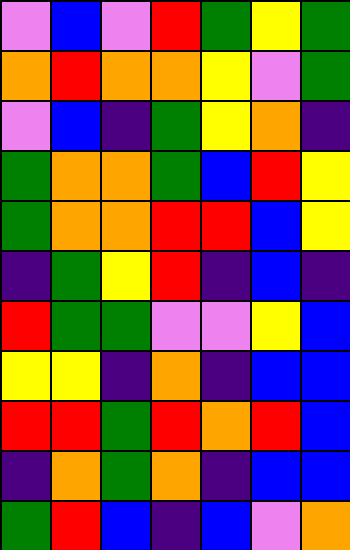[["violet", "blue", "violet", "red", "green", "yellow", "green"], ["orange", "red", "orange", "orange", "yellow", "violet", "green"], ["violet", "blue", "indigo", "green", "yellow", "orange", "indigo"], ["green", "orange", "orange", "green", "blue", "red", "yellow"], ["green", "orange", "orange", "red", "red", "blue", "yellow"], ["indigo", "green", "yellow", "red", "indigo", "blue", "indigo"], ["red", "green", "green", "violet", "violet", "yellow", "blue"], ["yellow", "yellow", "indigo", "orange", "indigo", "blue", "blue"], ["red", "red", "green", "red", "orange", "red", "blue"], ["indigo", "orange", "green", "orange", "indigo", "blue", "blue"], ["green", "red", "blue", "indigo", "blue", "violet", "orange"]]